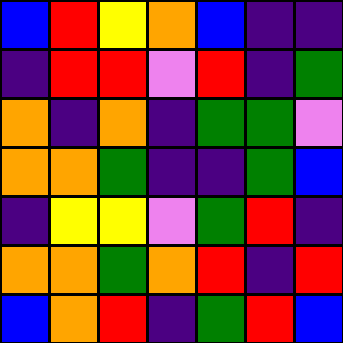[["blue", "red", "yellow", "orange", "blue", "indigo", "indigo"], ["indigo", "red", "red", "violet", "red", "indigo", "green"], ["orange", "indigo", "orange", "indigo", "green", "green", "violet"], ["orange", "orange", "green", "indigo", "indigo", "green", "blue"], ["indigo", "yellow", "yellow", "violet", "green", "red", "indigo"], ["orange", "orange", "green", "orange", "red", "indigo", "red"], ["blue", "orange", "red", "indigo", "green", "red", "blue"]]